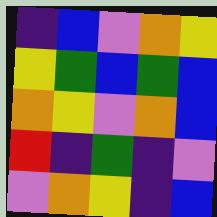[["indigo", "blue", "violet", "orange", "yellow"], ["yellow", "green", "blue", "green", "blue"], ["orange", "yellow", "violet", "orange", "blue"], ["red", "indigo", "green", "indigo", "violet"], ["violet", "orange", "yellow", "indigo", "blue"]]